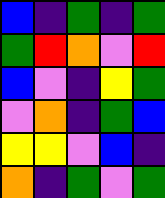[["blue", "indigo", "green", "indigo", "green"], ["green", "red", "orange", "violet", "red"], ["blue", "violet", "indigo", "yellow", "green"], ["violet", "orange", "indigo", "green", "blue"], ["yellow", "yellow", "violet", "blue", "indigo"], ["orange", "indigo", "green", "violet", "green"]]